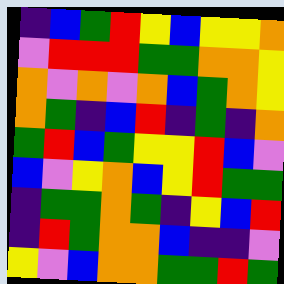[["indigo", "blue", "green", "red", "yellow", "blue", "yellow", "yellow", "orange"], ["violet", "red", "red", "red", "green", "green", "orange", "orange", "yellow"], ["orange", "violet", "orange", "violet", "orange", "blue", "green", "orange", "yellow"], ["orange", "green", "indigo", "blue", "red", "indigo", "green", "indigo", "orange"], ["green", "red", "blue", "green", "yellow", "yellow", "red", "blue", "violet"], ["blue", "violet", "yellow", "orange", "blue", "yellow", "red", "green", "green"], ["indigo", "green", "green", "orange", "green", "indigo", "yellow", "blue", "red"], ["indigo", "red", "green", "orange", "orange", "blue", "indigo", "indigo", "violet"], ["yellow", "violet", "blue", "orange", "orange", "green", "green", "red", "green"]]